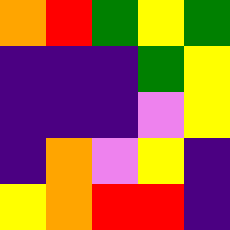[["orange", "red", "green", "yellow", "green"], ["indigo", "indigo", "indigo", "green", "yellow"], ["indigo", "indigo", "indigo", "violet", "yellow"], ["indigo", "orange", "violet", "yellow", "indigo"], ["yellow", "orange", "red", "red", "indigo"]]